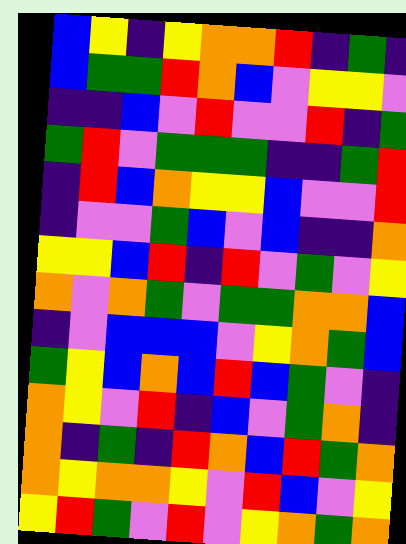[["blue", "yellow", "indigo", "yellow", "orange", "orange", "red", "indigo", "green", "indigo"], ["blue", "green", "green", "red", "orange", "blue", "violet", "yellow", "yellow", "violet"], ["indigo", "indigo", "blue", "violet", "red", "violet", "violet", "red", "indigo", "green"], ["green", "red", "violet", "green", "green", "green", "indigo", "indigo", "green", "red"], ["indigo", "red", "blue", "orange", "yellow", "yellow", "blue", "violet", "violet", "red"], ["indigo", "violet", "violet", "green", "blue", "violet", "blue", "indigo", "indigo", "orange"], ["yellow", "yellow", "blue", "red", "indigo", "red", "violet", "green", "violet", "yellow"], ["orange", "violet", "orange", "green", "violet", "green", "green", "orange", "orange", "blue"], ["indigo", "violet", "blue", "blue", "blue", "violet", "yellow", "orange", "green", "blue"], ["green", "yellow", "blue", "orange", "blue", "red", "blue", "green", "violet", "indigo"], ["orange", "yellow", "violet", "red", "indigo", "blue", "violet", "green", "orange", "indigo"], ["orange", "indigo", "green", "indigo", "red", "orange", "blue", "red", "green", "orange"], ["orange", "yellow", "orange", "orange", "yellow", "violet", "red", "blue", "violet", "yellow"], ["yellow", "red", "green", "violet", "red", "violet", "yellow", "orange", "green", "orange"]]